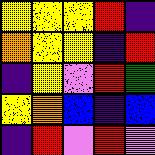[["yellow", "yellow", "yellow", "red", "indigo"], ["orange", "yellow", "yellow", "indigo", "red"], ["indigo", "yellow", "violet", "red", "green"], ["yellow", "orange", "blue", "indigo", "blue"], ["indigo", "red", "violet", "red", "violet"]]